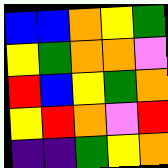[["blue", "blue", "orange", "yellow", "green"], ["yellow", "green", "orange", "orange", "violet"], ["red", "blue", "yellow", "green", "orange"], ["yellow", "red", "orange", "violet", "red"], ["indigo", "indigo", "green", "yellow", "orange"]]